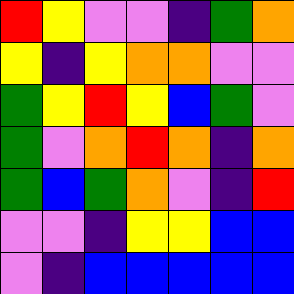[["red", "yellow", "violet", "violet", "indigo", "green", "orange"], ["yellow", "indigo", "yellow", "orange", "orange", "violet", "violet"], ["green", "yellow", "red", "yellow", "blue", "green", "violet"], ["green", "violet", "orange", "red", "orange", "indigo", "orange"], ["green", "blue", "green", "orange", "violet", "indigo", "red"], ["violet", "violet", "indigo", "yellow", "yellow", "blue", "blue"], ["violet", "indigo", "blue", "blue", "blue", "blue", "blue"]]